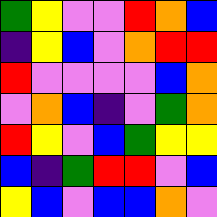[["green", "yellow", "violet", "violet", "red", "orange", "blue"], ["indigo", "yellow", "blue", "violet", "orange", "red", "red"], ["red", "violet", "violet", "violet", "violet", "blue", "orange"], ["violet", "orange", "blue", "indigo", "violet", "green", "orange"], ["red", "yellow", "violet", "blue", "green", "yellow", "yellow"], ["blue", "indigo", "green", "red", "red", "violet", "blue"], ["yellow", "blue", "violet", "blue", "blue", "orange", "violet"]]